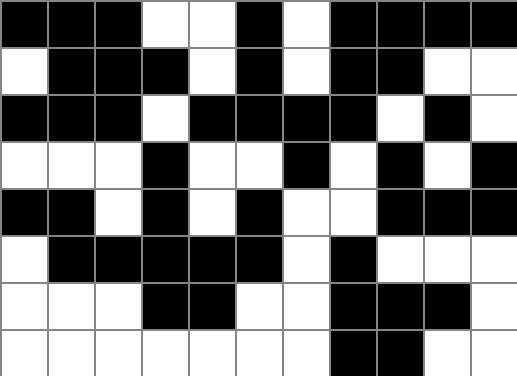[["black", "black", "black", "white", "white", "black", "white", "black", "black", "black", "black"], ["white", "black", "black", "black", "white", "black", "white", "black", "black", "white", "white"], ["black", "black", "black", "white", "black", "black", "black", "black", "white", "black", "white"], ["white", "white", "white", "black", "white", "white", "black", "white", "black", "white", "black"], ["black", "black", "white", "black", "white", "black", "white", "white", "black", "black", "black"], ["white", "black", "black", "black", "black", "black", "white", "black", "white", "white", "white"], ["white", "white", "white", "black", "black", "white", "white", "black", "black", "black", "white"], ["white", "white", "white", "white", "white", "white", "white", "black", "black", "white", "white"]]